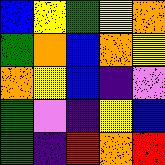[["blue", "yellow", "green", "yellow", "orange"], ["green", "orange", "blue", "orange", "yellow"], ["orange", "yellow", "blue", "indigo", "violet"], ["green", "violet", "indigo", "yellow", "blue"], ["green", "indigo", "red", "orange", "red"]]